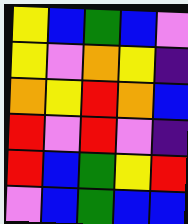[["yellow", "blue", "green", "blue", "violet"], ["yellow", "violet", "orange", "yellow", "indigo"], ["orange", "yellow", "red", "orange", "blue"], ["red", "violet", "red", "violet", "indigo"], ["red", "blue", "green", "yellow", "red"], ["violet", "blue", "green", "blue", "blue"]]